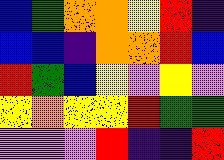[["blue", "green", "orange", "orange", "yellow", "red", "indigo"], ["blue", "blue", "indigo", "orange", "orange", "red", "blue"], ["red", "green", "blue", "yellow", "violet", "yellow", "violet"], ["yellow", "orange", "yellow", "yellow", "red", "green", "green"], ["violet", "violet", "violet", "red", "indigo", "indigo", "red"]]